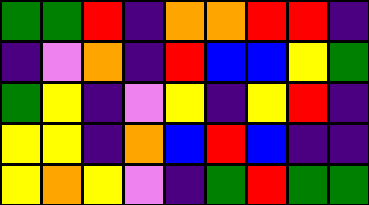[["green", "green", "red", "indigo", "orange", "orange", "red", "red", "indigo"], ["indigo", "violet", "orange", "indigo", "red", "blue", "blue", "yellow", "green"], ["green", "yellow", "indigo", "violet", "yellow", "indigo", "yellow", "red", "indigo"], ["yellow", "yellow", "indigo", "orange", "blue", "red", "blue", "indigo", "indigo"], ["yellow", "orange", "yellow", "violet", "indigo", "green", "red", "green", "green"]]